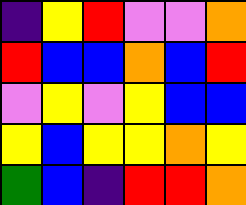[["indigo", "yellow", "red", "violet", "violet", "orange"], ["red", "blue", "blue", "orange", "blue", "red"], ["violet", "yellow", "violet", "yellow", "blue", "blue"], ["yellow", "blue", "yellow", "yellow", "orange", "yellow"], ["green", "blue", "indigo", "red", "red", "orange"]]